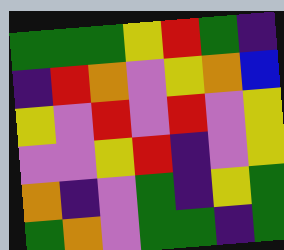[["green", "green", "green", "yellow", "red", "green", "indigo"], ["indigo", "red", "orange", "violet", "yellow", "orange", "blue"], ["yellow", "violet", "red", "violet", "red", "violet", "yellow"], ["violet", "violet", "yellow", "red", "indigo", "violet", "yellow"], ["orange", "indigo", "violet", "green", "indigo", "yellow", "green"], ["green", "orange", "violet", "green", "green", "indigo", "green"]]